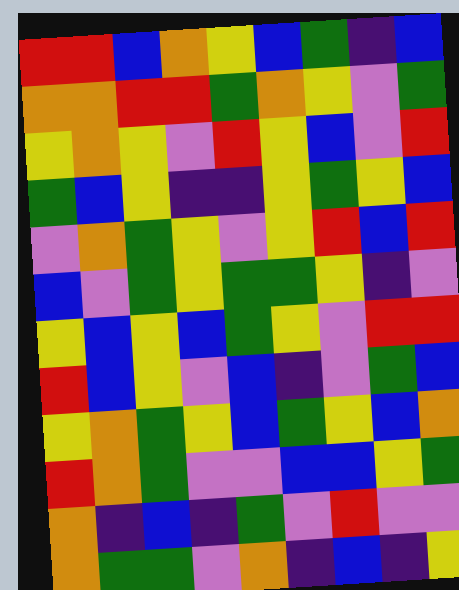[["red", "red", "blue", "orange", "yellow", "blue", "green", "indigo", "blue"], ["orange", "orange", "red", "red", "green", "orange", "yellow", "violet", "green"], ["yellow", "orange", "yellow", "violet", "red", "yellow", "blue", "violet", "red"], ["green", "blue", "yellow", "indigo", "indigo", "yellow", "green", "yellow", "blue"], ["violet", "orange", "green", "yellow", "violet", "yellow", "red", "blue", "red"], ["blue", "violet", "green", "yellow", "green", "green", "yellow", "indigo", "violet"], ["yellow", "blue", "yellow", "blue", "green", "yellow", "violet", "red", "red"], ["red", "blue", "yellow", "violet", "blue", "indigo", "violet", "green", "blue"], ["yellow", "orange", "green", "yellow", "blue", "green", "yellow", "blue", "orange"], ["red", "orange", "green", "violet", "violet", "blue", "blue", "yellow", "green"], ["orange", "indigo", "blue", "indigo", "green", "violet", "red", "violet", "violet"], ["orange", "green", "green", "violet", "orange", "indigo", "blue", "indigo", "yellow"]]